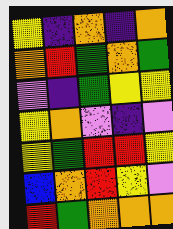[["yellow", "indigo", "orange", "indigo", "orange"], ["orange", "red", "green", "orange", "green"], ["violet", "indigo", "green", "yellow", "yellow"], ["yellow", "orange", "violet", "indigo", "violet"], ["yellow", "green", "red", "red", "yellow"], ["blue", "orange", "red", "yellow", "violet"], ["red", "green", "orange", "orange", "orange"]]